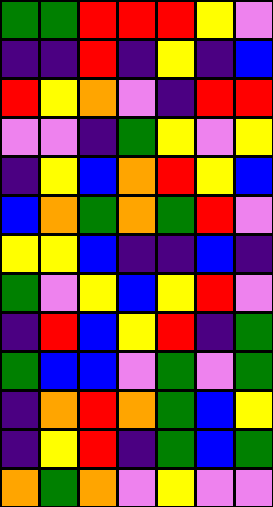[["green", "green", "red", "red", "red", "yellow", "violet"], ["indigo", "indigo", "red", "indigo", "yellow", "indigo", "blue"], ["red", "yellow", "orange", "violet", "indigo", "red", "red"], ["violet", "violet", "indigo", "green", "yellow", "violet", "yellow"], ["indigo", "yellow", "blue", "orange", "red", "yellow", "blue"], ["blue", "orange", "green", "orange", "green", "red", "violet"], ["yellow", "yellow", "blue", "indigo", "indigo", "blue", "indigo"], ["green", "violet", "yellow", "blue", "yellow", "red", "violet"], ["indigo", "red", "blue", "yellow", "red", "indigo", "green"], ["green", "blue", "blue", "violet", "green", "violet", "green"], ["indigo", "orange", "red", "orange", "green", "blue", "yellow"], ["indigo", "yellow", "red", "indigo", "green", "blue", "green"], ["orange", "green", "orange", "violet", "yellow", "violet", "violet"]]